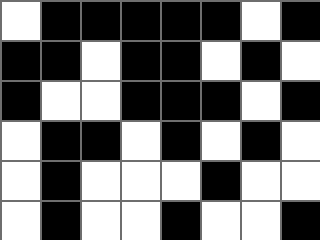[["white", "black", "black", "black", "black", "black", "white", "black"], ["black", "black", "white", "black", "black", "white", "black", "white"], ["black", "white", "white", "black", "black", "black", "white", "black"], ["white", "black", "black", "white", "black", "white", "black", "white"], ["white", "black", "white", "white", "white", "black", "white", "white"], ["white", "black", "white", "white", "black", "white", "white", "black"]]